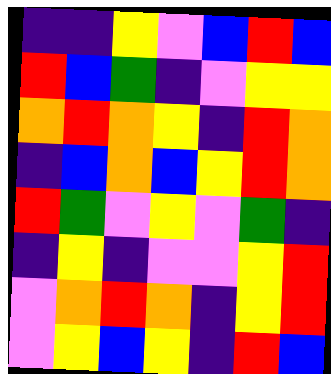[["indigo", "indigo", "yellow", "violet", "blue", "red", "blue"], ["red", "blue", "green", "indigo", "violet", "yellow", "yellow"], ["orange", "red", "orange", "yellow", "indigo", "red", "orange"], ["indigo", "blue", "orange", "blue", "yellow", "red", "orange"], ["red", "green", "violet", "yellow", "violet", "green", "indigo"], ["indigo", "yellow", "indigo", "violet", "violet", "yellow", "red"], ["violet", "orange", "red", "orange", "indigo", "yellow", "red"], ["violet", "yellow", "blue", "yellow", "indigo", "red", "blue"]]